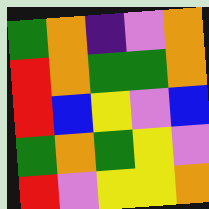[["green", "orange", "indigo", "violet", "orange"], ["red", "orange", "green", "green", "orange"], ["red", "blue", "yellow", "violet", "blue"], ["green", "orange", "green", "yellow", "violet"], ["red", "violet", "yellow", "yellow", "orange"]]